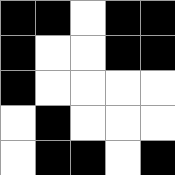[["black", "black", "white", "black", "black"], ["black", "white", "white", "black", "black"], ["black", "white", "white", "white", "white"], ["white", "black", "white", "white", "white"], ["white", "black", "black", "white", "black"]]